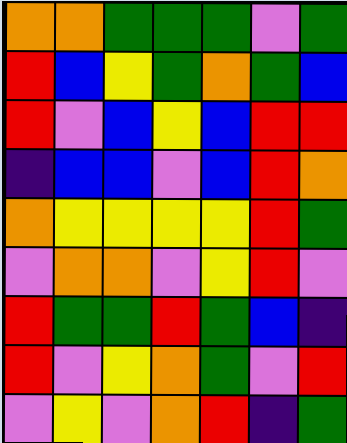[["orange", "orange", "green", "green", "green", "violet", "green"], ["red", "blue", "yellow", "green", "orange", "green", "blue"], ["red", "violet", "blue", "yellow", "blue", "red", "red"], ["indigo", "blue", "blue", "violet", "blue", "red", "orange"], ["orange", "yellow", "yellow", "yellow", "yellow", "red", "green"], ["violet", "orange", "orange", "violet", "yellow", "red", "violet"], ["red", "green", "green", "red", "green", "blue", "indigo"], ["red", "violet", "yellow", "orange", "green", "violet", "red"], ["violet", "yellow", "violet", "orange", "red", "indigo", "green"]]